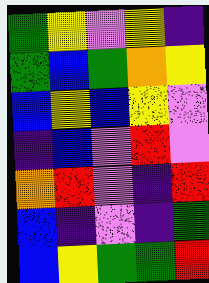[["green", "yellow", "violet", "yellow", "indigo"], ["green", "blue", "green", "orange", "yellow"], ["blue", "yellow", "blue", "yellow", "violet"], ["indigo", "blue", "violet", "red", "violet"], ["orange", "red", "violet", "indigo", "red"], ["blue", "indigo", "violet", "indigo", "green"], ["blue", "yellow", "green", "green", "red"]]